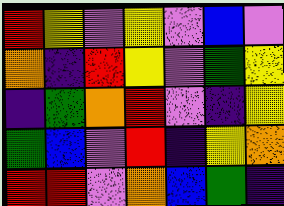[["red", "yellow", "violet", "yellow", "violet", "blue", "violet"], ["orange", "indigo", "red", "yellow", "violet", "green", "yellow"], ["indigo", "green", "orange", "red", "violet", "indigo", "yellow"], ["green", "blue", "violet", "red", "indigo", "yellow", "orange"], ["red", "red", "violet", "orange", "blue", "green", "indigo"]]